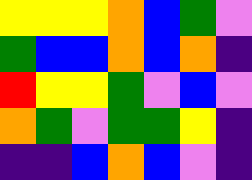[["yellow", "yellow", "yellow", "orange", "blue", "green", "violet"], ["green", "blue", "blue", "orange", "blue", "orange", "indigo"], ["red", "yellow", "yellow", "green", "violet", "blue", "violet"], ["orange", "green", "violet", "green", "green", "yellow", "indigo"], ["indigo", "indigo", "blue", "orange", "blue", "violet", "indigo"]]